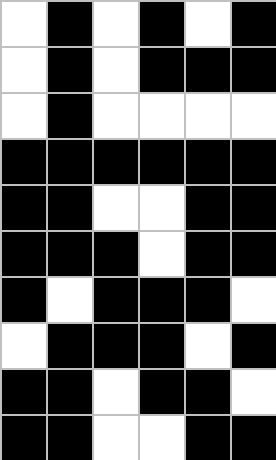[["white", "black", "white", "black", "white", "black"], ["white", "black", "white", "black", "black", "black"], ["white", "black", "white", "white", "white", "white"], ["black", "black", "black", "black", "black", "black"], ["black", "black", "white", "white", "black", "black"], ["black", "black", "black", "white", "black", "black"], ["black", "white", "black", "black", "black", "white"], ["white", "black", "black", "black", "white", "black"], ["black", "black", "white", "black", "black", "white"], ["black", "black", "white", "white", "black", "black"]]